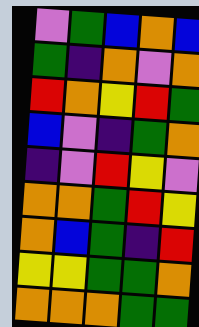[["violet", "green", "blue", "orange", "blue"], ["green", "indigo", "orange", "violet", "orange"], ["red", "orange", "yellow", "red", "green"], ["blue", "violet", "indigo", "green", "orange"], ["indigo", "violet", "red", "yellow", "violet"], ["orange", "orange", "green", "red", "yellow"], ["orange", "blue", "green", "indigo", "red"], ["yellow", "yellow", "green", "green", "orange"], ["orange", "orange", "orange", "green", "green"]]